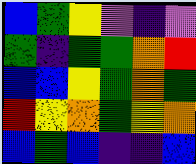[["blue", "green", "yellow", "violet", "indigo", "violet"], ["green", "indigo", "green", "green", "orange", "red"], ["blue", "blue", "yellow", "green", "orange", "green"], ["red", "yellow", "orange", "green", "yellow", "orange"], ["blue", "green", "blue", "indigo", "indigo", "blue"]]